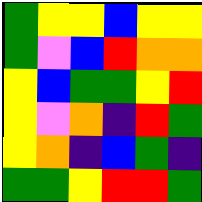[["green", "yellow", "yellow", "blue", "yellow", "yellow"], ["green", "violet", "blue", "red", "orange", "orange"], ["yellow", "blue", "green", "green", "yellow", "red"], ["yellow", "violet", "orange", "indigo", "red", "green"], ["yellow", "orange", "indigo", "blue", "green", "indigo"], ["green", "green", "yellow", "red", "red", "green"]]